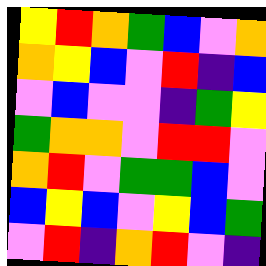[["yellow", "red", "orange", "green", "blue", "violet", "orange"], ["orange", "yellow", "blue", "violet", "red", "indigo", "blue"], ["violet", "blue", "violet", "violet", "indigo", "green", "yellow"], ["green", "orange", "orange", "violet", "red", "red", "violet"], ["orange", "red", "violet", "green", "green", "blue", "violet"], ["blue", "yellow", "blue", "violet", "yellow", "blue", "green"], ["violet", "red", "indigo", "orange", "red", "violet", "indigo"]]